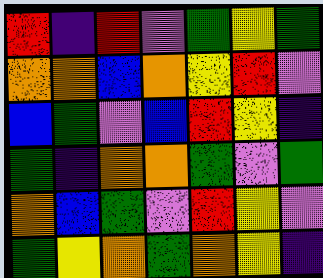[["red", "indigo", "red", "violet", "green", "yellow", "green"], ["orange", "orange", "blue", "orange", "yellow", "red", "violet"], ["blue", "green", "violet", "blue", "red", "yellow", "indigo"], ["green", "indigo", "orange", "orange", "green", "violet", "green"], ["orange", "blue", "green", "violet", "red", "yellow", "violet"], ["green", "yellow", "orange", "green", "orange", "yellow", "indigo"]]